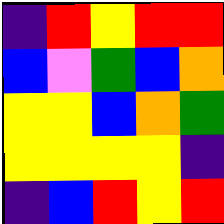[["indigo", "red", "yellow", "red", "red"], ["blue", "violet", "green", "blue", "orange"], ["yellow", "yellow", "blue", "orange", "green"], ["yellow", "yellow", "yellow", "yellow", "indigo"], ["indigo", "blue", "red", "yellow", "red"]]